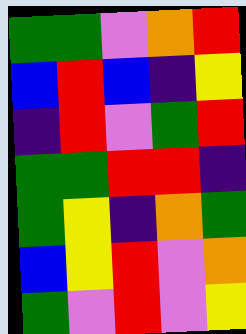[["green", "green", "violet", "orange", "red"], ["blue", "red", "blue", "indigo", "yellow"], ["indigo", "red", "violet", "green", "red"], ["green", "green", "red", "red", "indigo"], ["green", "yellow", "indigo", "orange", "green"], ["blue", "yellow", "red", "violet", "orange"], ["green", "violet", "red", "violet", "yellow"]]